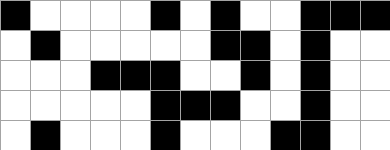[["black", "white", "white", "white", "white", "black", "white", "black", "white", "white", "black", "black", "black"], ["white", "black", "white", "white", "white", "white", "white", "black", "black", "white", "black", "white", "white"], ["white", "white", "white", "black", "black", "black", "white", "white", "black", "white", "black", "white", "white"], ["white", "white", "white", "white", "white", "black", "black", "black", "white", "white", "black", "white", "white"], ["white", "black", "white", "white", "white", "black", "white", "white", "white", "black", "black", "white", "white"]]